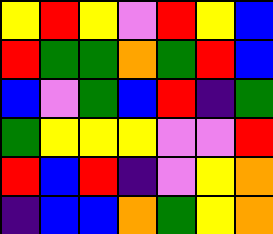[["yellow", "red", "yellow", "violet", "red", "yellow", "blue"], ["red", "green", "green", "orange", "green", "red", "blue"], ["blue", "violet", "green", "blue", "red", "indigo", "green"], ["green", "yellow", "yellow", "yellow", "violet", "violet", "red"], ["red", "blue", "red", "indigo", "violet", "yellow", "orange"], ["indigo", "blue", "blue", "orange", "green", "yellow", "orange"]]